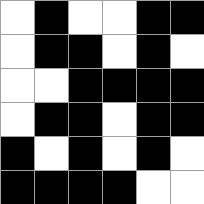[["white", "black", "white", "white", "black", "black"], ["white", "black", "black", "white", "black", "white"], ["white", "white", "black", "black", "black", "black"], ["white", "black", "black", "white", "black", "black"], ["black", "white", "black", "white", "black", "white"], ["black", "black", "black", "black", "white", "white"]]